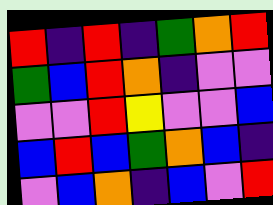[["red", "indigo", "red", "indigo", "green", "orange", "red"], ["green", "blue", "red", "orange", "indigo", "violet", "violet"], ["violet", "violet", "red", "yellow", "violet", "violet", "blue"], ["blue", "red", "blue", "green", "orange", "blue", "indigo"], ["violet", "blue", "orange", "indigo", "blue", "violet", "red"]]